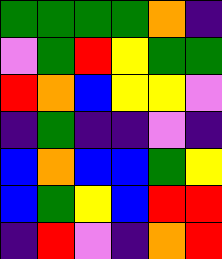[["green", "green", "green", "green", "orange", "indigo"], ["violet", "green", "red", "yellow", "green", "green"], ["red", "orange", "blue", "yellow", "yellow", "violet"], ["indigo", "green", "indigo", "indigo", "violet", "indigo"], ["blue", "orange", "blue", "blue", "green", "yellow"], ["blue", "green", "yellow", "blue", "red", "red"], ["indigo", "red", "violet", "indigo", "orange", "red"]]